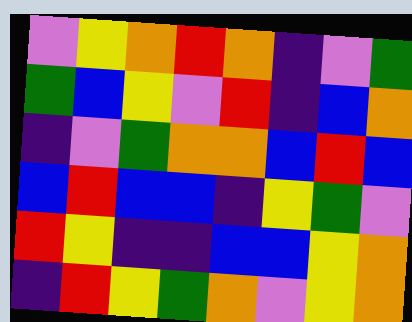[["violet", "yellow", "orange", "red", "orange", "indigo", "violet", "green"], ["green", "blue", "yellow", "violet", "red", "indigo", "blue", "orange"], ["indigo", "violet", "green", "orange", "orange", "blue", "red", "blue"], ["blue", "red", "blue", "blue", "indigo", "yellow", "green", "violet"], ["red", "yellow", "indigo", "indigo", "blue", "blue", "yellow", "orange"], ["indigo", "red", "yellow", "green", "orange", "violet", "yellow", "orange"]]